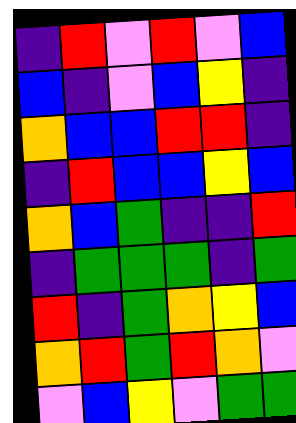[["indigo", "red", "violet", "red", "violet", "blue"], ["blue", "indigo", "violet", "blue", "yellow", "indigo"], ["orange", "blue", "blue", "red", "red", "indigo"], ["indigo", "red", "blue", "blue", "yellow", "blue"], ["orange", "blue", "green", "indigo", "indigo", "red"], ["indigo", "green", "green", "green", "indigo", "green"], ["red", "indigo", "green", "orange", "yellow", "blue"], ["orange", "red", "green", "red", "orange", "violet"], ["violet", "blue", "yellow", "violet", "green", "green"]]